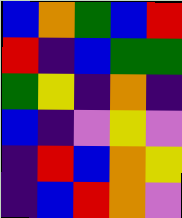[["blue", "orange", "green", "blue", "red"], ["red", "indigo", "blue", "green", "green"], ["green", "yellow", "indigo", "orange", "indigo"], ["blue", "indigo", "violet", "yellow", "violet"], ["indigo", "red", "blue", "orange", "yellow"], ["indigo", "blue", "red", "orange", "violet"]]